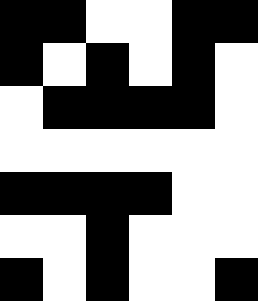[["black", "black", "white", "white", "black", "black"], ["black", "white", "black", "white", "black", "white"], ["white", "black", "black", "black", "black", "white"], ["white", "white", "white", "white", "white", "white"], ["black", "black", "black", "black", "white", "white"], ["white", "white", "black", "white", "white", "white"], ["black", "white", "black", "white", "white", "black"]]